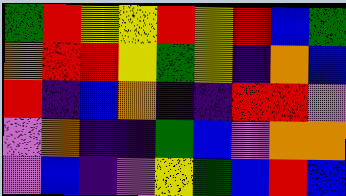[["green", "red", "yellow", "yellow", "red", "yellow", "red", "blue", "green"], ["orange", "red", "red", "yellow", "green", "yellow", "indigo", "orange", "blue"], ["red", "indigo", "blue", "orange", "indigo", "indigo", "red", "red", "violet"], ["violet", "orange", "indigo", "indigo", "green", "blue", "violet", "orange", "orange"], ["violet", "blue", "indigo", "violet", "yellow", "green", "blue", "red", "blue"]]